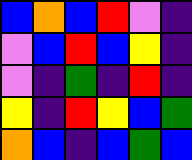[["blue", "orange", "blue", "red", "violet", "indigo"], ["violet", "blue", "red", "blue", "yellow", "indigo"], ["violet", "indigo", "green", "indigo", "red", "indigo"], ["yellow", "indigo", "red", "yellow", "blue", "green"], ["orange", "blue", "indigo", "blue", "green", "blue"]]